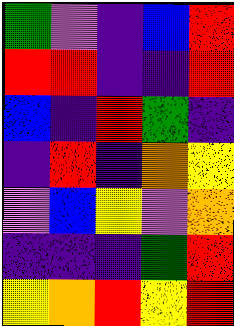[["green", "violet", "indigo", "blue", "red"], ["red", "red", "indigo", "indigo", "red"], ["blue", "indigo", "red", "green", "indigo"], ["indigo", "red", "indigo", "orange", "yellow"], ["violet", "blue", "yellow", "violet", "orange"], ["indigo", "indigo", "indigo", "green", "red"], ["yellow", "orange", "red", "yellow", "red"]]